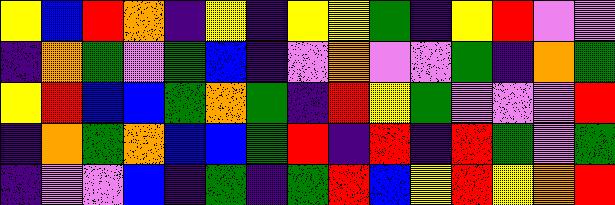[["yellow", "blue", "red", "orange", "indigo", "yellow", "indigo", "yellow", "yellow", "green", "indigo", "yellow", "red", "violet", "violet"], ["indigo", "orange", "green", "violet", "green", "blue", "indigo", "violet", "orange", "violet", "violet", "green", "indigo", "orange", "green"], ["yellow", "red", "blue", "blue", "green", "orange", "green", "indigo", "red", "yellow", "green", "violet", "violet", "violet", "red"], ["indigo", "orange", "green", "orange", "blue", "blue", "green", "red", "indigo", "red", "indigo", "red", "green", "violet", "green"], ["indigo", "violet", "violet", "blue", "indigo", "green", "indigo", "green", "red", "blue", "yellow", "red", "yellow", "orange", "red"]]